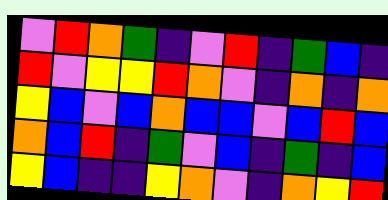[["violet", "red", "orange", "green", "indigo", "violet", "red", "indigo", "green", "blue", "indigo"], ["red", "violet", "yellow", "yellow", "red", "orange", "violet", "indigo", "orange", "indigo", "orange"], ["yellow", "blue", "violet", "blue", "orange", "blue", "blue", "violet", "blue", "red", "blue"], ["orange", "blue", "red", "indigo", "green", "violet", "blue", "indigo", "green", "indigo", "blue"], ["yellow", "blue", "indigo", "indigo", "yellow", "orange", "violet", "indigo", "orange", "yellow", "red"]]